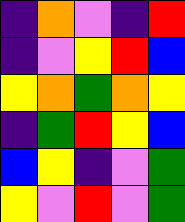[["indigo", "orange", "violet", "indigo", "red"], ["indigo", "violet", "yellow", "red", "blue"], ["yellow", "orange", "green", "orange", "yellow"], ["indigo", "green", "red", "yellow", "blue"], ["blue", "yellow", "indigo", "violet", "green"], ["yellow", "violet", "red", "violet", "green"]]